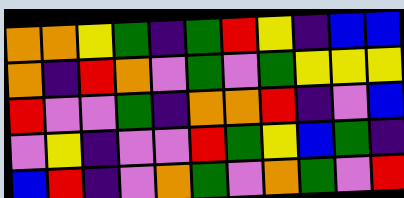[["orange", "orange", "yellow", "green", "indigo", "green", "red", "yellow", "indigo", "blue", "blue"], ["orange", "indigo", "red", "orange", "violet", "green", "violet", "green", "yellow", "yellow", "yellow"], ["red", "violet", "violet", "green", "indigo", "orange", "orange", "red", "indigo", "violet", "blue"], ["violet", "yellow", "indigo", "violet", "violet", "red", "green", "yellow", "blue", "green", "indigo"], ["blue", "red", "indigo", "violet", "orange", "green", "violet", "orange", "green", "violet", "red"]]